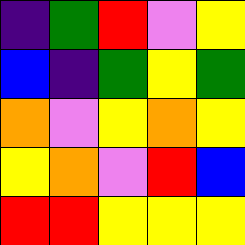[["indigo", "green", "red", "violet", "yellow"], ["blue", "indigo", "green", "yellow", "green"], ["orange", "violet", "yellow", "orange", "yellow"], ["yellow", "orange", "violet", "red", "blue"], ["red", "red", "yellow", "yellow", "yellow"]]